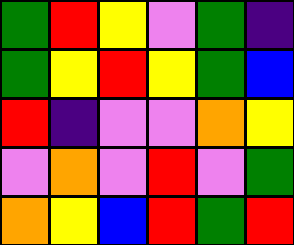[["green", "red", "yellow", "violet", "green", "indigo"], ["green", "yellow", "red", "yellow", "green", "blue"], ["red", "indigo", "violet", "violet", "orange", "yellow"], ["violet", "orange", "violet", "red", "violet", "green"], ["orange", "yellow", "blue", "red", "green", "red"]]